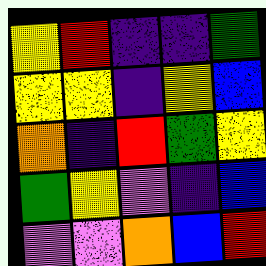[["yellow", "red", "indigo", "indigo", "green"], ["yellow", "yellow", "indigo", "yellow", "blue"], ["orange", "indigo", "red", "green", "yellow"], ["green", "yellow", "violet", "indigo", "blue"], ["violet", "violet", "orange", "blue", "red"]]